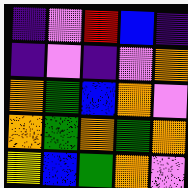[["indigo", "violet", "red", "blue", "indigo"], ["indigo", "violet", "indigo", "violet", "orange"], ["orange", "green", "blue", "orange", "violet"], ["orange", "green", "orange", "green", "orange"], ["yellow", "blue", "green", "orange", "violet"]]